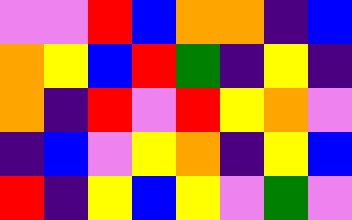[["violet", "violet", "red", "blue", "orange", "orange", "indigo", "blue"], ["orange", "yellow", "blue", "red", "green", "indigo", "yellow", "indigo"], ["orange", "indigo", "red", "violet", "red", "yellow", "orange", "violet"], ["indigo", "blue", "violet", "yellow", "orange", "indigo", "yellow", "blue"], ["red", "indigo", "yellow", "blue", "yellow", "violet", "green", "violet"]]